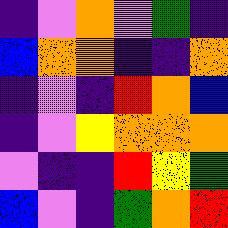[["indigo", "violet", "orange", "violet", "green", "indigo"], ["blue", "orange", "orange", "indigo", "indigo", "orange"], ["indigo", "violet", "indigo", "red", "orange", "blue"], ["indigo", "violet", "yellow", "orange", "orange", "orange"], ["violet", "indigo", "indigo", "red", "yellow", "green"], ["blue", "violet", "indigo", "green", "orange", "red"]]